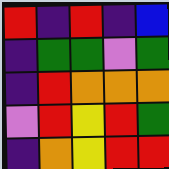[["red", "indigo", "red", "indigo", "blue"], ["indigo", "green", "green", "violet", "green"], ["indigo", "red", "orange", "orange", "orange"], ["violet", "red", "yellow", "red", "green"], ["indigo", "orange", "yellow", "red", "red"]]